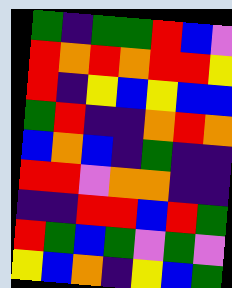[["green", "indigo", "green", "green", "red", "blue", "violet"], ["red", "orange", "red", "orange", "red", "red", "yellow"], ["red", "indigo", "yellow", "blue", "yellow", "blue", "blue"], ["green", "red", "indigo", "indigo", "orange", "red", "orange"], ["blue", "orange", "blue", "indigo", "green", "indigo", "indigo"], ["red", "red", "violet", "orange", "orange", "indigo", "indigo"], ["indigo", "indigo", "red", "red", "blue", "red", "green"], ["red", "green", "blue", "green", "violet", "green", "violet"], ["yellow", "blue", "orange", "indigo", "yellow", "blue", "green"]]